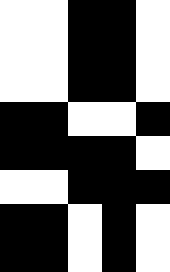[["white", "white", "black", "black", "white"], ["white", "white", "black", "black", "white"], ["white", "white", "black", "black", "white"], ["black", "black", "white", "white", "black"], ["black", "black", "black", "black", "white"], ["white", "white", "black", "black", "black"], ["black", "black", "white", "black", "white"], ["black", "black", "white", "black", "white"]]